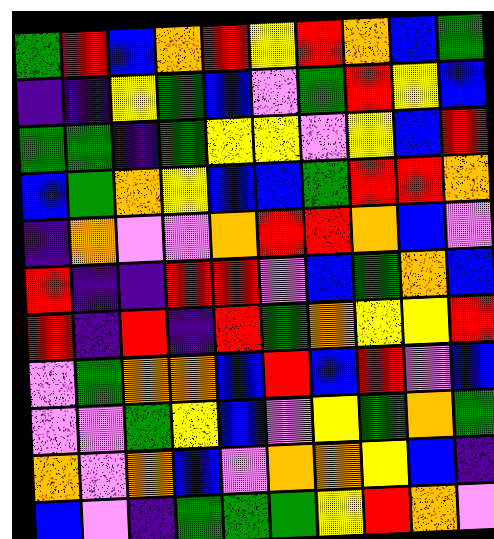[["green", "red", "blue", "orange", "red", "yellow", "red", "orange", "blue", "green"], ["indigo", "indigo", "yellow", "green", "blue", "violet", "green", "red", "yellow", "blue"], ["green", "green", "indigo", "green", "yellow", "yellow", "violet", "yellow", "blue", "red"], ["blue", "green", "orange", "yellow", "blue", "blue", "green", "red", "red", "orange"], ["indigo", "orange", "violet", "violet", "orange", "red", "red", "orange", "blue", "violet"], ["red", "indigo", "indigo", "red", "red", "violet", "blue", "green", "orange", "blue"], ["red", "indigo", "red", "indigo", "red", "green", "orange", "yellow", "yellow", "red"], ["violet", "green", "orange", "orange", "blue", "red", "blue", "red", "violet", "blue"], ["violet", "violet", "green", "yellow", "blue", "violet", "yellow", "green", "orange", "green"], ["orange", "violet", "orange", "blue", "violet", "orange", "orange", "yellow", "blue", "indigo"], ["blue", "violet", "indigo", "green", "green", "green", "yellow", "red", "orange", "violet"]]